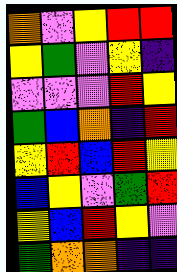[["orange", "violet", "yellow", "red", "red"], ["yellow", "green", "violet", "yellow", "indigo"], ["violet", "violet", "violet", "red", "yellow"], ["green", "blue", "orange", "indigo", "red"], ["yellow", "red", "blue", "red", "yellow"], ["blue", "yellow", "violet", "green", "red"], ["yellow", "blue", "red", "yellow", "violet"], ["green", "orange", "orange", "indigo", "indigo"]]